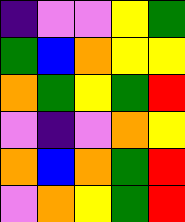[["indigo", "violet", "violet", "yellow", "green"], ["green", "blue", "orange", "yellow", "yellow"], ["orange", "green", "yellow", "green", "red"], ["violet", "indigo", "violet", "orange", "yellow"], ["orange", "blue", "orange", "green", "red"], ["violet", "orange", "yellow", "green", "red"]]